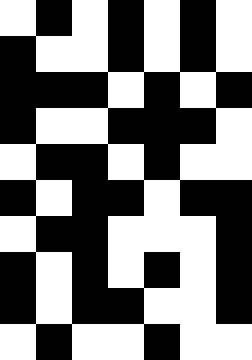[["white", "black", "white", "black", "white", "black", "white"], ["black", "white", "white", "black", "white", "black", "white"], ["black", "black", "black", "white", "black", "white", "black"], ["black", "white", "white", "black", "black", "black", "white"], ["white", "black", "black", "white", "black", "white", "white"], ["black", "white", "black", "black", "white", "black", "black"], ["white", "black", "black", "white", "white", "white", "black"], ["black", "white", "black", "white", "black", "white", "black"], ["black", "white", "black", "black", "white", "white", "black"], ["white", "black", "white", "white", "black", "white", "white"]]